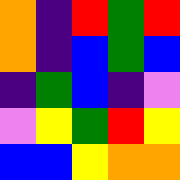[["orange", "indigo", "red", "green", "red"], ["orange", "indigo", "blue", "green", "blue"], ["indigo", "green", "blue", "indigo", "violet"], ["violet", "yellow", "green", "red", "yellow"], ["blue", "blue", "yellow", "orange", "orange"]]